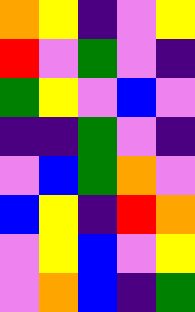[["orange", "yellow", "indigo", "violet", "yellow"], ["red", "violet", "green", "violet", "indigo"], ["green", "yellow", "violet", "blue", "violet"], ["indigo", "indigo", "green", "violet", "indigo"], ["violet", "blue", "green", "orange", "violet"], ["blue", "yellow", "indigo", "red", "orange"], ["violet", "yellow", "blue", "violet", "yellow"], ["violet", "orange", "blue", "indigo", "green"]]